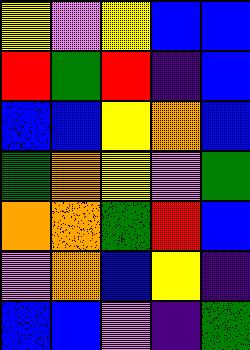[["yellow", "violet", "yellow", "blue", "blue"], ["red", "green", "red", "indigo", "blue"], ["blue", "blue", "yellow", "orange", "blue"], ["green", "orange", "yellow", "violet", "green"], ["orange", "orange", "green", "red", "blue"], ["violet", "orange", "blue", "yellow", "indigo"], ["blue", "blue", "violet", "indigo", "green"]]